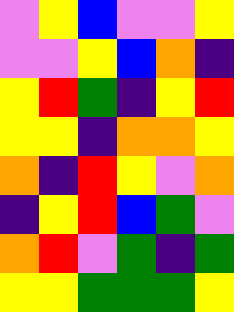[["violet", "yellow", "blue", "violet", "violet", "yellow"], ["violet", "violet", "yellow", "blue", "orange", "indigo"], ["yellow", "red", "green", "indigo", "yellow", "red"], ["yellow", "yellow", "indigo", "orange", "orange", "yellow"], ["orange", "indigo", "red", "yellow", "violet", "orange"], ["indigo", "yellow", "red", "blue", "green", "violet"], ["orange", "red", "violet", "green", "indigo", "green"], ["yellow", "yellow", "green", "green", "green", "yellow"]]